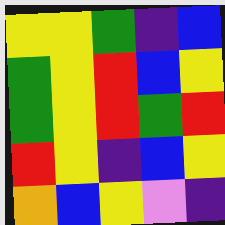[["yellow", "yellow", "green", "indigo", "blue"], ["green", "yellow", "red", "blue", "yellow"], ["green", "yellow", "red", "green", "red"], ["red", "yellow", "indigo", "blue", "yellow"], ["orange", "blue", "yellow", "violet", "indigo"]]